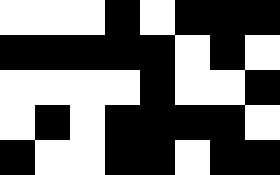[["white", "white", "white", "black", "white", "black", "black", "black"], ["black", "black", "black", "black", "black", "white", "black", "white"], ["white", "white", "white", "white", "black", "white", "white", "black"], ["white", "black", "white", "black", "black", "black", "black", "white"], ["black", "white", "white", "black", "black", "white", "black", "black"]]